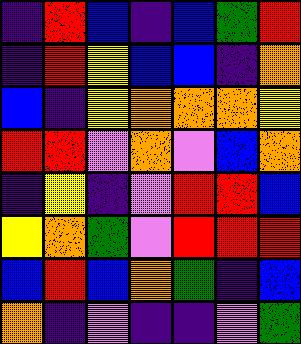[["indigo", "red", "blue", "indigo", "blue", "green", "red"], ["indigo", "red", "yellow", "blue", "blue", "indigo", "orange"], ["blue", "indigo", "yellow", "orange", "orange", "orange", "yellow"], ["red", "red", "violet", "orange", "violet", "blue", "orange"], ["indigo", "yellow", "indigo", "violet", "red", "red", "blue"], ["yellow", "orange", "green", "violet", "red", "red", "red"], ["blue", "red", "blue", "orange", "green", "indigo", "blue"], ["orange", "indigo", "violet", "indigo", "indigo", "violet", "green"]]